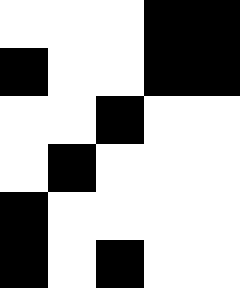[["white", "white", "white", "black", "black"], ["black", "white", "white", "black", "black"], ["white", "white", "black", "white", "white"], ["white", "black", "white", "white", "white"], ["black", "white", "white", "white", "white"], ["black", "white", "black", "white", "white"]]